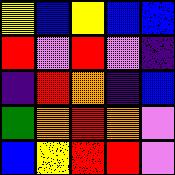[["yellow", "blue", "yellow", "blue", "blue"], ["red", "violet", "red", "violet", "indigo"], ["indigo", "red", "orange", "indigo", "blue"], ["green", "orange", "red", "orange", "violet"], ["blue", "yellow", "red", "red", "violet"]]